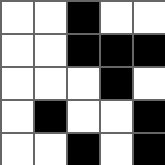[["white", "white", "black", "white", "white"], ["white", "white", "black", "black", "black"], ["white", "white", "white", "black", "white"], ["white", "black", "white", "white", "black"], ["white", "white", "black", "white", "black"]]